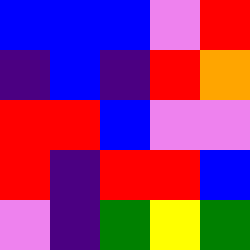[["blue", "blue", "blue", "violet", "red"], ["indigo", "blue", "indigo", "red", "orange"], ["red", "red", "blue", "violet", "violet"], ["red", "indigo", "red", "red", "blue"], ["violet", "indigo", "green", "yellow", "green"]]